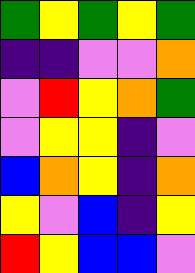[["green", "yellow", "green", "yellow", "green"], ["indigo", "indigo", "violet", "violet", "orange"], ["violet", "red", "yellow", "orange", "green"], ["violet", "yellow", "yellow", "indigo", "violet"], ["blue", "orange", "yellow", "indigo", "orange"], ["yellow", "violet", "blue", "indigo", "yellow"], ["red", "yellow", "blue", "blue", "violet"]]